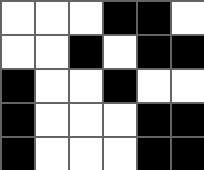[["white", "white", "white", "black", "black", "white"], ["white", "white", "black", "white", "black", "black"], ["black", "white", "white", "black", "white", "white"], ["black", "white", "white", "white", "black", "black"], ["black", "white", "white", "white", "black", "black"]]